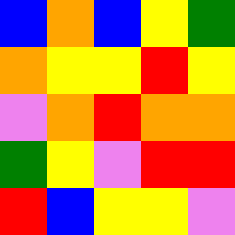[["blue", "orange", "blue", "yellow", "green"], ["orange", "yellow", "yellow", "red", "yellow"], ["violet", "orange", "red", "orange", "orange"], ["green", "yellow", "violet", "red", "red"], ["red", "blue", "yellow", "yellow", "violet"]]